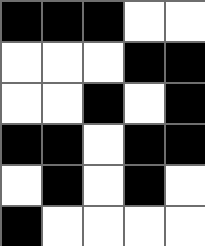[["black", "black", "black", "white", "white"], ["white", "white", "white", "black", "black"], ["white", "white", "black", "white", "black"], ["black", "black", "white", "black", "black"], ["white", "black", "white", "black", "white"], ["black", "white", "white", "white", "white"]]